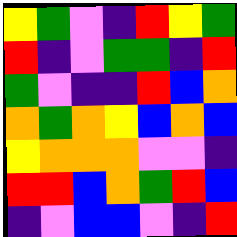[["yellow", "green", "violet", "indigo", "red", "yellow", "green"], ["red", "indigo", "violet", "green", "green", "indigo", "red"], ["green", "violet", "indigo", "indigo", "red", "blue", "orange"], ["orange", "green", "orange", "yellow", "blue", "orange", "blue"], ["yellow", "orange", "orange", "orange", "violet", "violet", "indigo"], ["red", "red", "blue", "orange", "green", "red", "blue"], ["indigo", "violet", "blue", "blue", "violet", "indigo", "red"]]